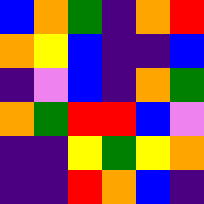[["blue", "orange", "green", "indigo", "orange", "red"], ["orange", "yellow", "blue", "indigo", "indigo", "blue"], ["indigo", "violet", "blue", "indigo", "orange", "green"], ["orange", "green", "red", "red", "blue", "violet"], ["indigo", "indigo", "yellow", "green", "yellow", "orange"], ["indigo", "indigo", "red", "orange", "blue", "indigo"]]